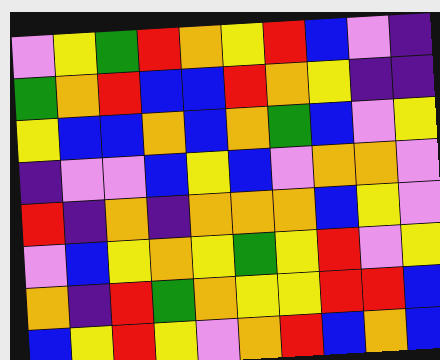[["violet", "yellow", "green", "red", "orange", "yellow", "red", "blue", "violet", "indigo"], ["green", "orange", "red", "blue", "blue", "red", "orange", "yellow", "indigo", "indigo"], ["yellow", "blue", "blue", "orange", "blue", "orange", "green", "blue", "violet", "yellow"], ["indigo", "violet", "violet", "blue", "yellow", "blue", "violet", "orange", "orange", "violet"], ["red", "indigo", "orange", "indigo", "orange", "orange", "orange", "blue", "yellow", "violet"], ["violet", "blue", "yellow", "orange", "yellow", "green", "yellow", "red", "violet", "yellow"], ["orange", "indigo", "red", "green", "orange", "yellow", "yellow", "red", "red", "blue"], ["blue", "yellow", "red", "yellow", "violet", "orange", "red", "blue", "orange", "blue"]]